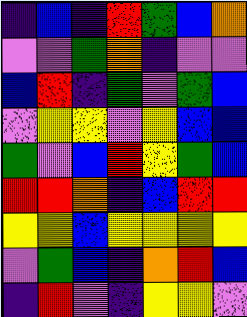[["indigo", "blue", "indigo", "red", "green", "blue", "orange"], ["violet", "violet", "green", "orange", "indigo", "violet", "violet"], ["blue", "red", "indigo", "green", "violet", "green", "blue"], ["violet", "yellow", "yellow", "violet", "yellow", "blue", "blue"], ["green", "violet", "blue", "red", "yellow", "green", "blue"], ["red", "red", "orange", "indigo", "blue", "red", "red"], ["yellow", "yellow", "blue", "yellow", "yellow", "yellow", "yellow"], ["violet", "green", "blue", "indigo", "orange", "red", "blue"], ["indigo", "red", "violet", "indigo", "yellow", "yellow", "violet"]]